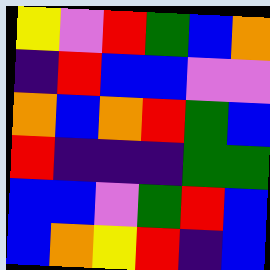[["yellow", "violet", "red", "green", "blue", "orange"], ["indigo", "red", "blue", "blue", "violet", "violet"], ["orange", "blue", "orange", "red", "green", "blue"], ["red", "indigo", "indigo", "indigo", "green", "green"], ["blue", "blue", "violet", "green", "red", "blue"], ["blue", "orange", "yellow", "red", "indigo", "blue"]]